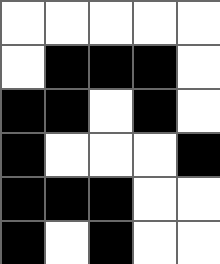[["white", "white", "white", "white", "white"], ["white", "black", "black", "black", "white"], ["black", "black", "white", "black", "white"], ["black", "white", "white", "white", "black"], ["black", "black", "black", "white", "white"], ["black", "white", "black", "white", "white"]]